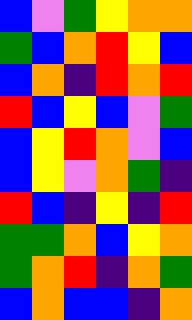[["blue", "violet", "green", "yellow", "orange", "orange"], ["green", "blue", "orange", "red", "yellow", "blue"], ["blue", "orange", "indigo", "red", "orange", "red"], ["red", "blue", "yellow", "blue", "violet", "green"], ["blue", "yellow", "red", "orange", "violet", "blue"], ["blue", "yellow", "violet", "orange", "green", "indigo"], ["red", "blue", "indigo", "yellow", "indigo", "red"], ["green", "green", "orange", "blue", "yellow", "orange"], ["green", "orange", "red", "indigo", "orange", "green"], ["blue", "orange", "blue", "blue", "indigo", "orange"]]